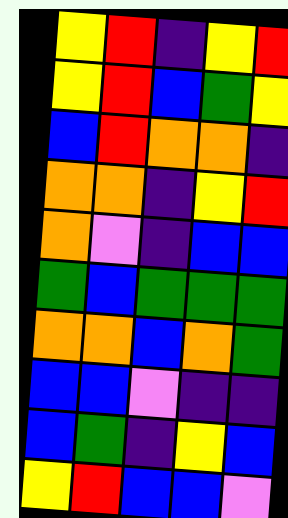[["yellow", "red", "indigo", "yellow", "red"], ["yellow", "red", "blue", "green", "yellow"], ["blue", "red", "orange", "orange", "indigo"], ["orange", "orange", "indigo", "yellow", "red"], ["orange", "violet", "indigo", "blue", "blue"], ["green", "blue", "green", "green", "green"], ["orange", "orange", "blue", "orange", "green"], ["blue", "blue", "violet", "indigo", "indigo"], ["blue", "green", "indigo", "yellow", "blue"], ["yellow", "red", "blue", "blue", "violet"]]